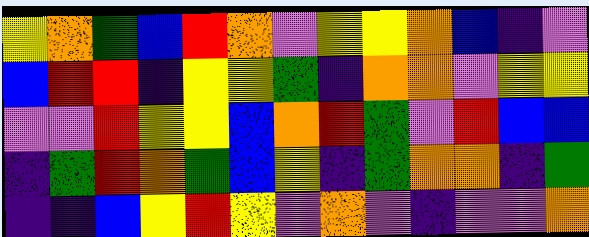[["yellow", "orange", "green", "blue", "red", "orange", "violet", "yellow", "yellow", "orange", "blue", "indigo", "violet"], ["blue", "red", "red", "indigo", "yellow", "yellow", "green", "indigo", "orange", "orange", "violet", "yellow", "yellow"], ["violet", "violet", "red", "yellow", "yellow", "blue", "orange", "red", "green", "violet", "red", "blue", "blue"], ["indigo", "green", "red", "orange", "green", "blue", "yellow", "indigo", "green", "orange", "orange", "indigo", "green"], ["indigo", "indigo", "blue", "yellow", "red", "yellow", "violet", "orange", "violet", "indigo", "violet", "violet", "orange"]]